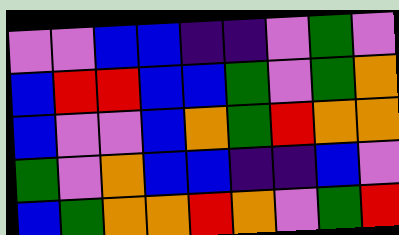[["violet", "violet", "blue", "blue", "indigo", "indigo", "violet", "green", "violet"], ["blue", "red", "red", "blue", "blue", "green", "violet", "green", "orange"], ["blue", "violet", "violet", "blue", "orange", "green", "red", "orange", "orange"], ["green", "violet", "orange", "blue", "blue", "indigo", "indigo", "blue", "violet"], ["blue", "green", "orange", "orange", "red", "orange", "violet", "green", "red"]]